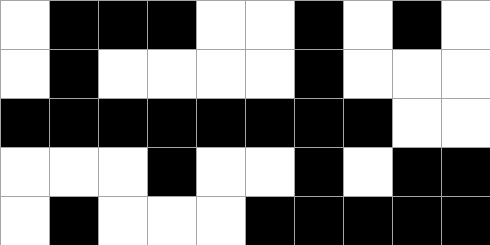[["white", "black", "black", "black", "white", "white", "black", "white", "black", "white"], ["white", "black", "white", "white", "white", "white", "black", "white", "white", "white"], ["black", "black", "black", "black", "black", "black", "black", "black", "white", "white"], ["white", "white", "white", "black", "white", "white", "black", "white", "black", "black"], ["white", "black", "white", "white", "white", "black", "black", "black", "black", "black"]]